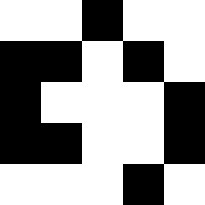[["white", "white", "black", "white", "white"], ["black", "black", "white", "black", "white"], ["black", "white", "white", "white", "black"], ["black", "black", "white", "white", "black"], ["white", "white", "white", "black", "white"]]